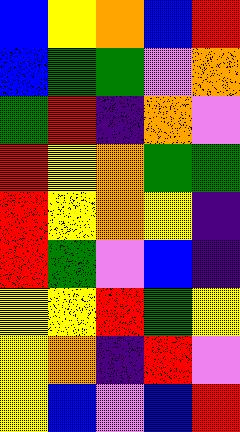[["blue", "yellow", "orange", "blue", "red"], ["blue", "green", "green", "violet", "orange"], ["green", "red", "indigo", "orange", "violet"], ["red", "yellow", "orange", "green", "green"], ["red", "yellow", "orange", "yellow", "indigo"], ["red", "green", "violet", "blue", "indigo"], ["yellow", "yellow", "red", "green", "yellow"], ["yellow", "orange", "indigo", "red", "violet"], ["yellow", "blue", "violet", "blue", "red"]]